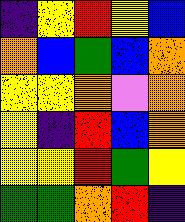[["indigo", "yellow", "red", "yellow", "blue"], ["orange", "blue", "green", "blue", "orange"], ["yellow", "yellow", "orange", "violet", "orange"], ["yellow", "indigo", "red", "blue", "orange"], ["yellow", "yellow", "red", "green", "yellow"], ["green", "green", "orange", "red", "indigo"]]